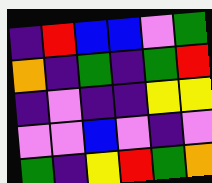[["indigo", "red", "blue", "blue", "violet", "green"], ["orange", "indigo", "green", "indigo", "green", "red"], ["indigo", "violet", "indigo", "indigo", "yellow", "yellow"], ["violet", "violet", "blue", "violet", "indigo", "violet"], ["green", "indigo", "yellow", "red", "green", "orange"]]